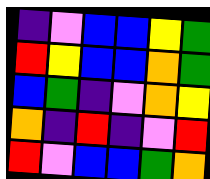[["indigo", "violet", "blue", "blue", "yellow", "green"], ["red", "yellow", "blue", "blue", "orange", "green"], ["blue", "green", "indigo", "violet", "orange", "yellow"], ["orange", "indigo", "red", "indigo", "violet", "red"], ["red", "violet", "blue", "blue", "green", "orange"]]